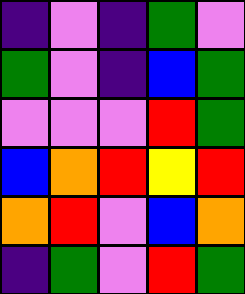[["indigo", "violet", "indigo", "green", "violet"], ["green", "violet", "indigo", "blue", "green"], ["violet", "violet", "violet", "red", "green"], ["blue", "orange", "red", "yellow", "red"], ["orange", "red", "violet", "blue", "orange"], ["indigo", "green", "violet", "red", "green"]]